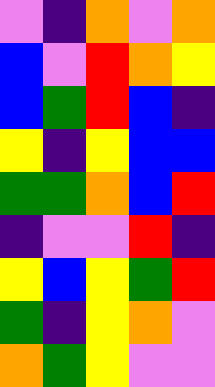[["violet", "indigo", "orange", "violet", "orange"], ["blue", "violet", "red", "orange", "yellow"], ["blue", "green", "red", "blue", "indigo"], ["yellow", "indigo", "yellow", "blue", "blue"], ["green", "green", "orange", "blue", "red"], ["indigo", "violet", "violet", "red", "indigo"], ["yellow", "blue", "yellow", "green", "red"], ["green", "indigo", "yellow", "orange", "violet"], ["orange", "green", "yellow", "violet", "violet"]]